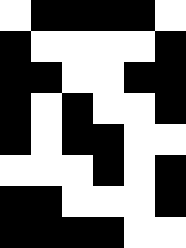[["white", "black", "black", "black", "black", "white"], ["black", "white", "white", "white", "white", "black"], ["black", "black", "white", "white", "black", "black"], ["black", "white", "black", "white", "white", "black"], ["black", "white", "black", "black", "white", "white"], ["white", "white", "white", "black", "white", "black"], ["black", "black", "white", "white", "white", "black"], ["black", "black", "black", "black", "white", "white"]]